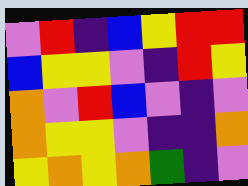[["violet", "red", "indigo", "blue", "yellow", "red", "red"], ["blue", "yellow", "yellow", "violet", "indigo", "red", "yellow"], ["orange", "violet", "red", "blue", "violet", "indigo", "violet"], ["orange", "yellow", "yellow", "violet", "indigo", "indigo", "orange"], ["yellow", "orange", "yellow", "orange", "green", "indigo", "violet"]]